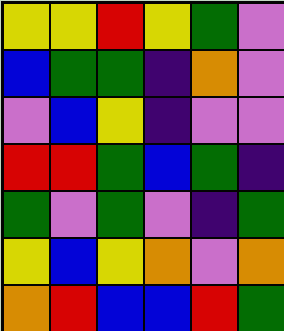[["yellow", "yellow", "red", "yellow", "green", "violet"], ["blue", "green", "green", "indigo", "orange", "violet"], ["violet", "blue", "yellow", "indigo", "violet", "violet"], ["red", "red", "green", "blue", "green", "indigo"], ["green", "violet", "green", "violet", "indigo", "green"], ["yellow", "blue", "yellow", "orange", "violet", "orange"], ["orange", "red", "blue", "blue", "red", "green"]]